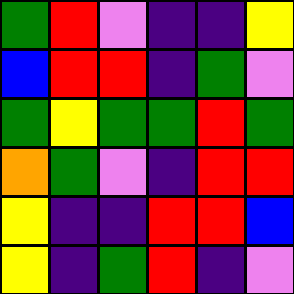[["green", "red", "violet", "indigo", "indigo", "yellow"], ["blue", "red", "red", "indigo", "green", "violet"], ["green", "yellow", "green", "green", "red", "green"], ["orange", "green", "violet", "indigo", "red", "red"], ["yellow", "indigo", "indigo", "red", "red", "blue"], ["yellow", "indigo", "green", "red", "indigo", "violet"]]